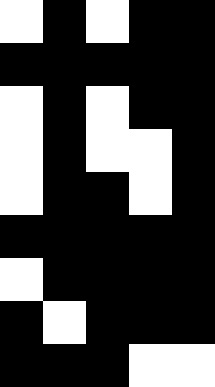[["white", "black", "white", "black", "black"], ["black", "black", "black", "black", "black"], ["white", "black", "white", "black", "black"], ["white", "black", "white", "white", "black"], ["white", "black", "black", "white", "black"], ["black", "black", "black", "black", "black"], ["white", "black", "black", "black", "black"], ["black", "white", "black", "black", "black"], ["black", "black", "black", "white", "white"]]